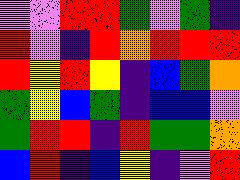[["violet", "violet", "red", "red", "green", "violet", "green", "indigo"], ["red", "violet", "indigo", "red", "orange", "red", "red", "red"], ["red", "yellow", "red", "yellow", "indigo", "blue", "green", "orange"], ["green", "yellow", "blue", "green", "indigo", "blue", "blue", "violet"], ["green", "red", "red", "indigo", "red", "green", "green", "orange"], ["blue", "red", "indigo", "blue", "yellow", "indigo", "violet", "red"]]